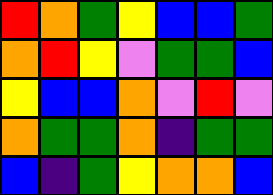[["red", "orange", "green", "yellow", "blue", "blue", "green"], ["orange", "red", "yellow", "violet", "green", "green", "blue"], ["yellow", "blue", "blue", "orange", "violet", "red", "violet"], ["orange", "green", "green", "orange", "indigo", "green", "green"], ["blue", "indigo", "green", "yellow", "orange", "orange", "blue"]]